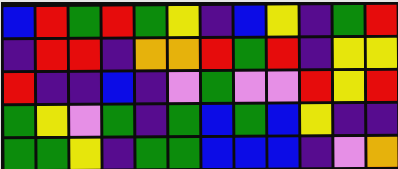[["blue", "red", "green", "red", "green", "yellow", "indigo", "blue", "yellow", "indigo", "green", "red"], ["indigo", "red", "red", "indigo", "orange", "orange", "red", "green", "red", "indigo", "yellow", "yellow"], ["red", "indigo", "indigo", "blue", "indigo", "violet", "green", "violet", "violet", "red", "yellow", "red"], ["green", "yellow", "violet", "green", "indigo", "green", "blue", "green", "blue", "yellow", "indigo", "indigo"], ["green", "green", "yellow", "indigo", "green", "green", "blue", "blue", "blue", "indigo", "violet", "orange"]]